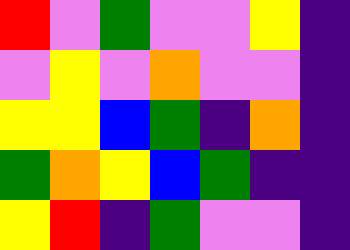[["red", "violet", "green", "violet", "violet", "yellow", "indigo"], ["violet", "yellow", "violet", "orange", "violet", "violet", "indigo"], ["yellow", "yellow", "blue", "green", "indigo", "orange", "indigo"], ["green", "orange", "yellow", "blue", "green", "indigo", "indigo"], ["yellow", "red", "indigo", "green", "violet", "violet", "indigo"]]